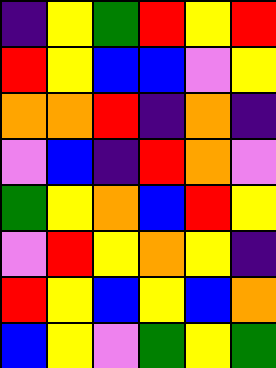[["indigo", "yellow", "green", "red", "yellow", "red"], ["red", "yellow", "blue", "blue", "violet", "yellow"], ["orange", "orange", "red", "indigo", "orange", "indigo"], ["violet", "blue", "indigo", "red", "orange", "violet"], ["green", "yellow", "orange", "blue", "red", "yellow"], ["violet", "red", "yellow", "orange", "yellow", "indigo"], ["red", "yellow", "blue", "yellow", "blue", "orange"], ["blue", "yellow", "violet", "green", "yellow", "green"]]